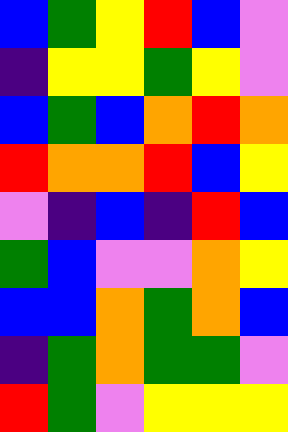[["blue", "green", "yellow", "red", "blue", "violet"], ["indigo", "yellow", "yellow", "green", "yellow", "violet"], ["blue", "green", "blue", "orange", "red", "orange"], ["red", "orange", "orange", "red", "blue", "yellow"], ["violet", "indigo", "blue", "indigo", "red", "blue"], ["green", "blue", "violet", "violet", "orange", "yellow"], ["blue", "blue", "orange", "green", "orange", "blue"], ["indigo", "green", "orange", "green", "green", "violet"], ["red", "green", "violet", "yellow", "yellow", "yellow"]]